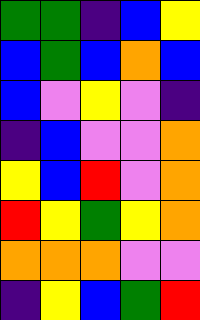[["green", "green", "indigo", "blue", "yellow"], ["blue", "green", "blue", "orange", "blue"], ["blue", "violet", "yellow", "violet", "indigo"], ["indigo", "blue", "violet", "violet", "orange"], ["yellow", "blue", "red", "violet", "orange"], ["red", "yellow", "green", "yellow", "orange"], ["orange", "orange", "orange", "violet", "violet"], ["indigo", "yellow", "blue", "green", "red"]]